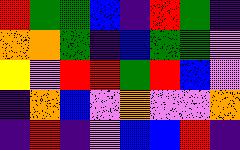[["red", "green", "green", "blue", "indigo", "red", "green", "indigo"], ["orange", "orange", "green", "indigo", "blue", "green", "green", "violet"], ["yellow", "violet", "red", "red", "green", "red", "blue", "violet"], ["indigo", "orange", "blue", "violet", "orange", "violet", "violet", "orange"], ["indigo", "red", "indigo", "violet", "blue", "blue", "red", "indigo"]]